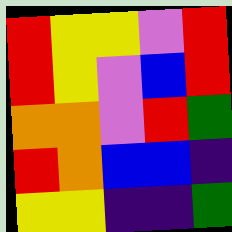[["red", "yellow", "yellow", "violet", "red"], ["red", "yellow", "violet", "blue", "red"], ["orange", "orange", "violet", "red", "green"], ["red", "orange", "blue", "blue", "indigo"], ["yellow", "yellow", "indigo", "indigo", "green"]]